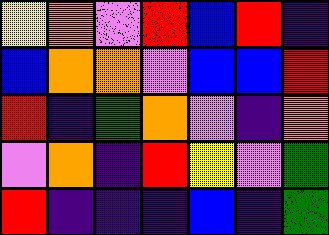[["yellow", "orange", "violet", "red", "blue", "red", "indigo"], ["blue", "orange", "orange", "violet", "blue", "blue", "red"], ["red", "indigo", "green", "orange", "violet", "indigo", "orange"], ["violet", "orange", "indigo", "red", "yellow", "violet", "green"], ["red", "indigo", "indigo", "indigo", "blue", "indigo", "green"]]